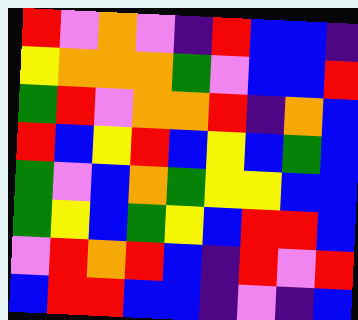[["red", "violet", "orange", "violet", "indigo", "red", "blue", "blue", "indigo"], ["yellow", "orange", "orange", "orange", "green", "violet", "blue", "blue", "red"], ["green", "red", "violet", "orange", "orange", "red", "indigo", "orange", "blue"], ["red", "blue", "yellow", "red", "blue", "yellow", "blue", "green", "blue"], ["green", "violet", "blue", "orange", "green", "yellow", "yellow", "blue", "blue"], ["green", "yellow", "blue", "green", "yellow", "blue", "red", "red", "blue"], ["violet", "red", "orange", "red", "blue", "indigo", "red", "violet", "red"], ["blue", "red", "red", "blue", "blue", "indigo", "violet", "indigo", "blue"]]